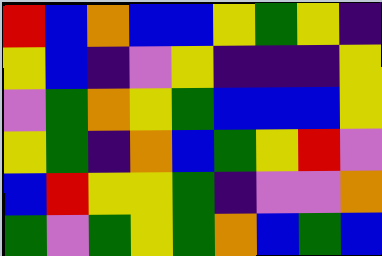[["red", "blue", "orange", "blue", "blue", "yellow", "green", "yellow", "indigo"], ["yellow", "blue", "indigo", "violet", "yellow", "indigo", "indigo", "indigo", "yellow"], ["violet", "green", "orange", "yellow", "green", "blue", "blue", "blue", "yellow"], ["yellow", "green", "indigo", "orange", "blue", "green", "yellow", "red", "violet"], ["blue", "red", "yellow", "yellow", "green", "indigo", "violet", "violet", "orange"], ["green", "violet", "green", "yellow", "green", "orange", "blue", "green", "blue"]]